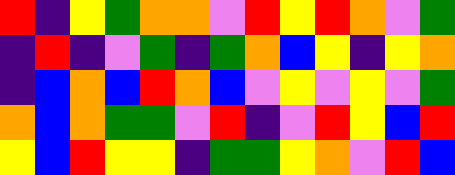[["red", "indigo", "yellow", "green", "orange", "orange", "violet", "red", "yellow", "red", "orange", "violet", "green"], ["indigo", "red", "indigo", "violet", "green", "indigo", "green", "orange", "blue", "yellow", "indigo", "yellow", "orange"], ["indigo", "blue", "orange", "blue", "red", "orange", "blue", "violet", "yellow", "violet", "yellow", "violet", "green"], ["orange", "blue", "orange", "green", "green", "violet", "red", "indigo", "violet", "red", "yellow", "blue", "red"], ["yellow", "blue", "red", "yellow", "yellow", "indigo", "green", "green", "yellow", "orange", "violet", "red", "blue"]]